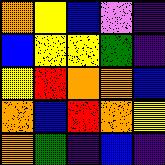[["orange", "yellow", "blue", "violet", "indigo"], ["blue", "yellow", "yellow", "green", "indigo"], ["yellow", "red", "orange", "orange", "blue"], ["orange", "blue", "red", "orange", "yellow"], ["orange", "green", "indigo", "blue", "indigo"]]